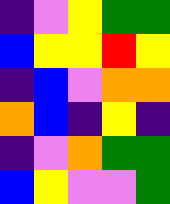[["indigo", "violet", "yellow", "green", "green"], ["blue", "yellow", "yellow", "red", "yellow"], ["indigo", "blue", "violet", "orange", "orange"], ["orange", "blue", "indigo", "yellow", "indigo"], ["indigo", "violet", "orange", "green", "green"], ["blue", "yellow", "violet", "violet", "green"]]